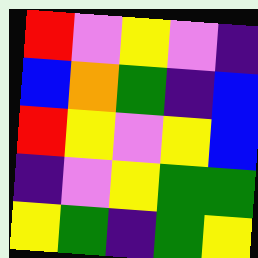[["red", "violet", "yellow", "violet", "indigo"], ["blue", "orange", "green", "indigo", "blue"], ["red", "yellow", "violet", "yellow", "blue"], ["indigo", "violet", "yellow", "green", "green"], ["yellow", "green", "indigo", "green", "yellow"]]